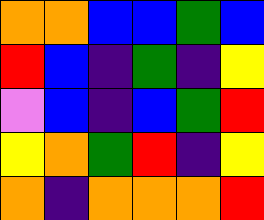[["orange", "orange", "blue", "blue", "green", "blue"], ["red", "blue", "indigo", "green", "indigo", "yellow"], ["violet", "blue", "indigo", "blue", "green", "red"], ["yellow", "orange", "green", "red", "indigo", "yellow"], ["orange", "indigo", "orange", "orange", "orange", "red"]]